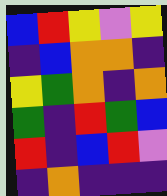[["blue", "red", "yellow", "violet", "yellow"], ["indigo", "blue", "orange", "orange", "indigo"], ["yellow", "green", "orange", "indigo", "orange"], ["green", "indigo", "red", "green", "blue"], ["red", "indigo", "blue", "red", "violet"], ["indigo", "orange", "indigo", "indigo", "indigo"]]